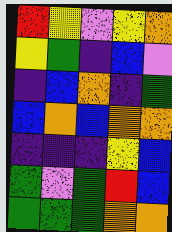[["red", "yellow", "violet", "yellow", "orange"], ["yellow", "green", "indigo", "blue", "violet"], ["indigo", "blue", "orange", "indigo", "green"], ["blue", "orange", "blue", "orange", "orange"], ["indigo", "indigo", "indigo", "yellow", "blue"], ["green", "violet", "green", "red", "blue"], ["green", "green", "green", "orange", "orange"]]